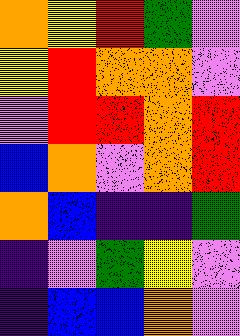[["orange", "yellow", "red", "green", "violet"], ["yellow", "red", "orange", "orange", "violet"], ["violet", "red", "red", "orange", "red"], ["blue", "orange", "violet", "orange", "red"], ["orange", "blue", "indigo", "indigo", "green"], ["indigo", "violet", "green", "yellow", "violet"], ["indigo", "blue", "blue", "orange", "violet"]]